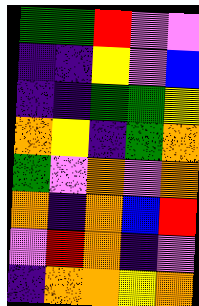[["green", "green", "red", "violet", "violet"], ["indigo", "indigo", "yellow", "violet", "blue"], ["indigo", "indigo", "green", "green", "yellow"], ["orange", "yellow", "indigo", "green", "orange"], ["green", "violet", "orange", "violet", "orange"], ["orange", "indigo", "orange", "blue", "red"], ["violet", "red", "orange", "indigo", "violet"], ["indigo", "orange", "orange", "yellow", "orange"]]